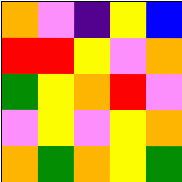[["orange", "violet", "indigo", "yellow", "blue"], ["red", "red", "yellow", "violet", "orange"], ["green", "yellow", "orange", "red", "violet"], ["violet", "yellow", "violet", "yellow", "orange"], ["orange", "green", "orange", "yellow", "green"]]